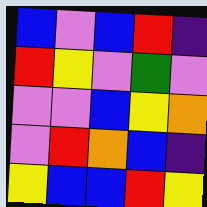[["blue", "violet", "blue", "red", "indigo"], ["red", "yellow", "violet", "green", "violet"], ["violet", "violet", "blue", "yellow", "orange"], ["violet", "red", "orange", "blue", "indigo"], ["yellow", "blue", "blue", "red", "yellow"]]